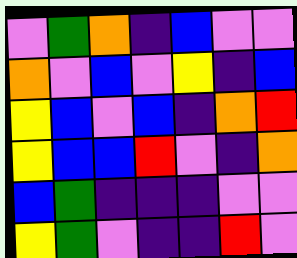[["violet", "green", "orange", "indigo", "blue", "violet", "violet"], ["orange", "violet", "blue", "violet", "yellow", "indigo", "blue"], ["yellow", "blue", "violet", "blue", "indigo", "orange", "red"], ["yellow", "blue", "blue", "red", "violet", "indigo", "orange"], ["blue", "green", "indigo", "indigo", "indigo", "violet", "violet"], ["yellow", "green", "violet", "indigo", "indigo", "red", "violet"]]